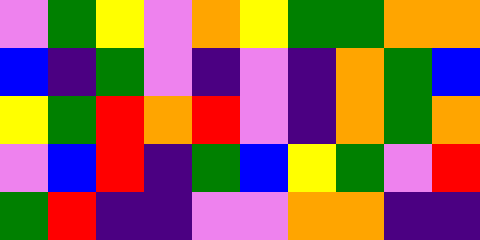[["violet", "green", "yellow", "violet", "orange", "yellow", "green", "green", "orange", "orange"], ["blue", "indigo", "green", "violet", "indigo", "violet", "indigo", "orange", "green", "blue"], ["yellow", "green", "red", "orange", "red", "violet", "indigo", "orange", "green", "orange"], ["violet", "blue", "red", "indigo", "green", "blue", "yellow", "green", "violet", "red"], ["green", "red", "indigo", "indigo", "violet", "violet", "orange", "orange", "indigo", "indigo"]]